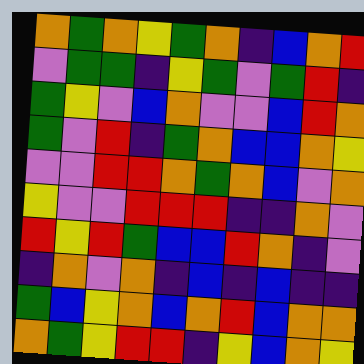[["orange", "green", "orange", "yellow", "green", "orange", "indigo", "blue", "orange", "red"], ["violet", "green", "green", "indigo", "yellow", "green", "violet", "green", "red", "indigo"], ["green", "yellow", "violet", "blue", "orange", "violet", "violet", "blue", "red", "orange"], ["green", "violet", "red", "indigo", "green", "orange", "blue", "blue", "orange", "yellow"], ["violet", "violet", "red", "red", "orange", "green", "orange", "blue", "violet", "orange"], ["yellow", "violet", "violet", "red", "red", "red", "indigo", "indigo", "orange", "violet"], ["red", "yellow", "red", "green", "blue", "blue", "red", "orange", "indigo", "violet"], ["indigo", "orange", "violet", "orange", "indigo", "blue", "indigo", "blue", "indigo", "indigo"], ["green", "blue", "yellow", "orange", "blue", "orange", "red", "blue", "orange", "orange"], ["orange", "green", "yellow", "red", "red", "indigo", "yellow", "blue", "orange", "yellow"]]